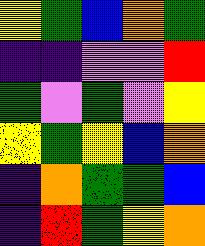[["yellow", "green", "blue", "orange", "green"], ["indigo", "indigo", "violet", "violet", "red"], ["green", "violet", "green", "violet", "yellow"], ["yellow", "green", "yellow", "blue", "orange"], ["indigo", "orange", "green", "green", "blue"], ["indigo", "red", "green", "yellow", "orange"]]